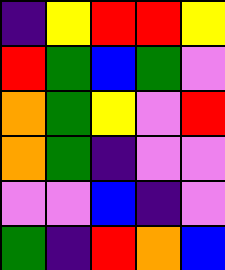[["indigo", "yellow", "red", "red", "yellow"], ["red", "green", "blue", "green", "violet"], ["orange", "green", "yellow", "violet", "red"], ["orange", "green", "indigo", "violet", "violet"], ["violet", "violet", "blue", "indigo", "violet"], ["green", "indigo", "red", "orange", "blue"]]